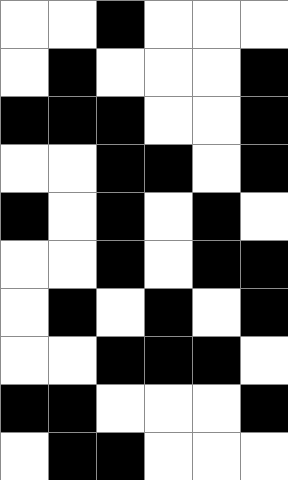[["white", "white", "black", "white", "white", "white"], ["white", "black", "white", "white", "white", "black"], ["black", "black", "black", "white", "white", "black"], ["white", "white", "black", "black", "white", "black"], ["black", "white", "black", "white", "black", "white"], ["white", "white", "black", "white", "black", "black"], ["white", "black", "white", "black", "white", "black"], ["white", "white", "black", "black", "black", "white"], ["black", "black", "white", "white", "white", "black"], ["white", "black", "black", "white", "white", "white"]]